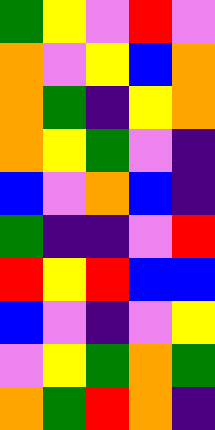[["green", "yellow", "violet", "red", "violet"], ["orange", "violet", "yellow", "blue", "orange"], ["orange", "green", "indigo", "yellow", "orange"], ["orange", "yellow", "green", "violet", "indigo"], ["blue", "violet", "orange", "blue", "indigo"], ["green", "indigo", "indigo", "violet", "red"], ["red", "yellow", "red", "blue", "blue"], ["blue", "violet", "indigo", "violet", "yellow"], ["violet", "yellow", "green", "orange", "green"], ["orange", "green", "red", "orange", "indigo"]]